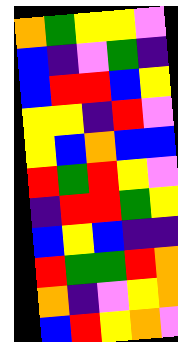[["orange", "green", "yellow", "yellow", "violet"], ["blue", "indigo", "violet", "green", "indigo"], ["blue", "red", "red", "blue", "yellow"], ["yellow", "yellow", "indigo", "red", "violet"], ["yellow", "blue", "orange", "blue", "blue"], ["red", "green", "red", "yellow", "violet"], ["indigo", "red", "red", "green", "yellow"], ["blue", "yellow", "blue", "indigo", "indigo"], ["red", "green", "green", "red", "orange"], ["orange", "indigo", "violet", "yellow", "orange"], ["blue", "red", "yellow", "orange", "violet"]]